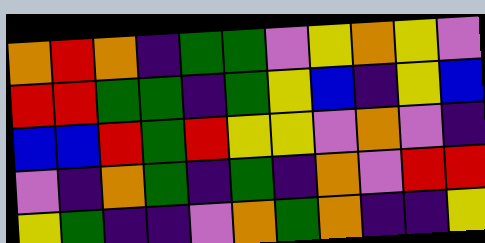[["orange", "red", "orange", "indigo", "green", "green", "violet", "yellow", "orange", "yellow", "violet"], ["red", "red", "green", "green", "indigo", "green", "yellow", "blue", "indigo", "yellow", "blue"], ["blue", "blue", "red", "green", "red", "yellow", "yellow", "violet", "orange", "violet", "indigo"], ["violet", "indigo", "orange", "green", "indigo", "green", "indigo", "orange", "violet", "red", "red"], ["yellow", "green", "indigo", "indigo", "violet", "orange", "green", "orange", "indigo", "indigo", "yellow"]]